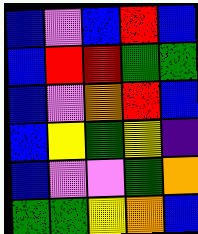[["blue", "violet", "blue", "red", "blue"], ["blue", "red", "red", "green", "green"], ["blue", "violet", "orange", "red", "blue"], ["blue", "yellow", "green", "yellow", "indigo"], ["blue", "violet", "violet", "green", "orange"], ["green", "green", "yellow", "orange", "blue"]]